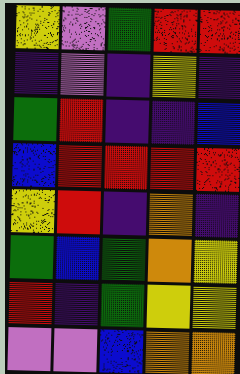[["yellow", "violet", "green", "red", "red"], ["indigo", "violet", "indigo", "yellow", "indigo"], ["green", "red", "indigo", "indigo", "blue"], ["blue", "red", "red", "red", "red"], ["yellow", "red", "indigo", "orange", "indigo"], ["green", "blue", "green", "orange", "yellow"], ["red", "indigo", "green", "yellow", "yellow"], ["violet", "violet", "blue", "orange", "orange"]]